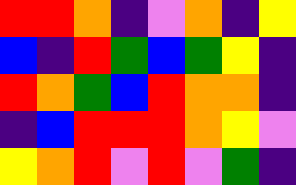[["red", "red", "orange", "indigo", "violet", "orange", "indigo", "yellow"], ["blue", "indigo", "red", "green", "blue", "green", "yellow", "indigo"], ["red", "orange", "green", "blue", "red", "orange", "orange", "indigo"], ["indigo", "blue", "red", "red", "red", "orange", "yellow", "violet"], ["yellow", "orange", "red", "violet", "red", "violet", "green", "indigo"]]